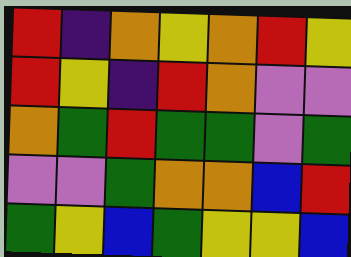[["red", "indigo", "orange", "yellow", "orange", "red", "yellow"], ["red", "yellow", "indigo", "red", "orange", "violet", "violet"], ["orange", "green", "red", "green", "green", "violet", "green"], ["violet", "violet", "green", "orange", "orange", "blue", "red"], ["green", "yellow", "blue", "green", "yellow", "yellow", "blue"]]